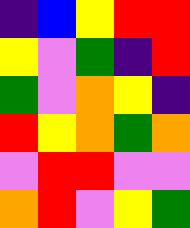[["indigo", "blue", "yellow", "red", "red"], ["yellow", "violet", "green", "indigo", "red"], ["green", "violet", "orange", "yellow", "indigo"], ["red", "yellow", "orange", "green", "orange"], ["violet", "red", "red", "violet", "violet"], ["orange", "red", "violet", "yellow", "green"]]